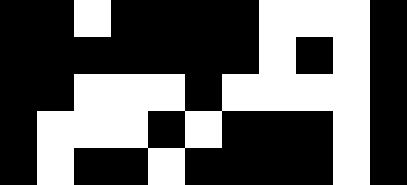[["black", "black", "white", "black", "black", "black", "black", "white", "white", "white", "black"], ["black", "black", "black", "black", "black", "black", "black", "white", "black", "white", "black"], ["black", "black", "white", "white", "white", "black", "white", "white", "white", "white", "black"], ["black", "white", "white", "white", "black", "white", "black", "black", "black", "white", "black"], ["black", "white", "black", "black", "white", "black", "black", "black", "black", "white", "black"]]